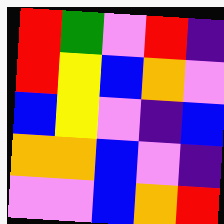[["red", "green", "violet", "red", "indigo"], ["red", "yellow", "blue", "orange", "violet"], ["blue", "yellow", "violet", "indigo", "blue"], ["orange", "orange", "blue", "violet", "indigo"], ["violet", "violet", "blue", "orange", "red"]]